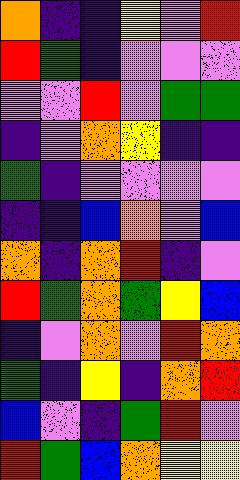[["orange", "indigo", "indigo", "yellow", "violet", "red"], ["red", "green", "indigo", "violet", "violet", "violet"], ["violet", "violet", "red", "violet", "green", "green"], ["indigo", "violet", "orange", "yellow", "indigo", "indigo"], ["green", "indigo", "violet", "violet", "violet", "violet"], ["indigo", "indigo", "blue", "orange", "violet", "blue"], ["orange", "indigo", "orange", "red", "indigo", "violet"], ["red", "green", "orange", "green", "yellow", "blue"], ["indigo", "violet", "orange", "violet", "red", "orange"], ["green", "indigo", "yellow", "indigo", "orange", "red"], ["blue", "violet", "indigo", "green", "red", "violet"], ["red", "green", "blue", "orange", "yellow", "yellow"]]